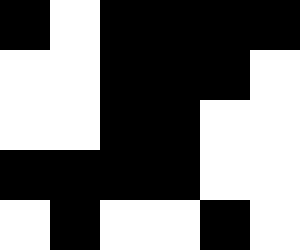[["black", "white", "black", "black", "black", "black"], ["white", "white", "black", "black", "black", "white"], ["white", "white", "black", "black", "white", "white"], ["black", "black", "black", "black", "white", "white"], ["white", "black", "white", "white", "black", "white"]]